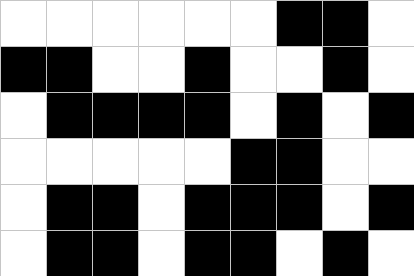[["white", "white", "white", "white", "white", "white", "black", "black", "white"], ["black", "black", "white", "white", "black", "white", "white", "black", "white"], ["white", "black", "black", "black", "black", "white", "black", "white", "black"], ["white", "white", "white", "white", "white", "black", "black", "white", "white"], ["white", "black", "black", "white", "black", "black", "black", "white", "black"], ["white", "black", "black", "white", "black", "black", "white", "black", "white"]]